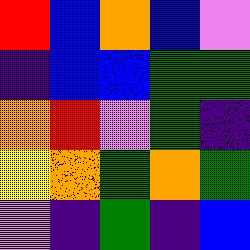[["red", "blue", "orange", "blue", "violet"], ["indigo", "blue", "blue", "green", "green"], ["orange", "red", "violet", "green", "indigo"], ["yellow", "orange", "green", "orange", "green"], ["violet", "indigo", "green", "indigo", "blue"]]